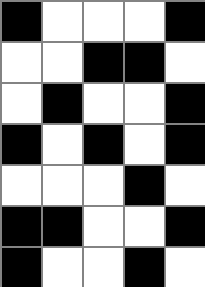[["black", "white", "white", "white", "black"], ["white", "white", "black", "black", "white"], ["white", "black", "white", "white", "black"], ["black", "white", "black", "white", "black"], ["white", "white", "white", "black", "white"], ["black", "black", "white", "white", "black"], ["black", "white", "white", "black", "white"]]